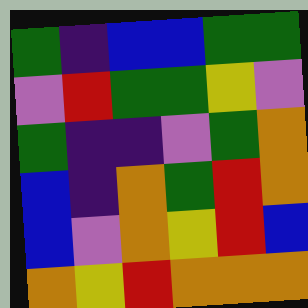[["green", "indigo", "blue", "blue", "green", "green"], ["violet", "red", "green", "green", "yellow", "violet"], ["green", "indigo", "indigo", "violet", "green", "orange"], ["blue", "indigo", "orange", "green", "red", "orange"], ["blue", "violet", "orange", "yellow", "red", "blue"], ["orange", "yellow", "red", "orange", "orange", "orange"]]